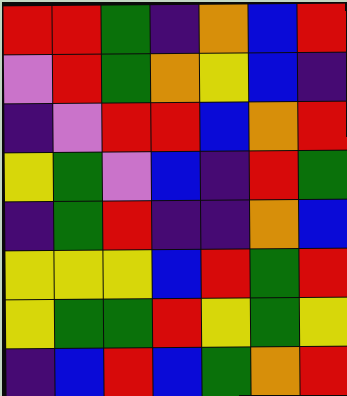[["red", "red", "green", "indigo", "orange", "blue", "red"], ["violet", "red", "green", "orange", "yellow", "blue", "indigo"], ["indigo", "violet", "red", "red", "blue", "orange", "red"], ["yellow", "green", "violet", "blue", "indigo", "red", "green"], ["indigo", "green", "red", "indigo", "indigo", "orange", "blue"], ["yellow", "yellow", "yellow", "blue", "red", "green", "red"], ["yellow", "green", "green", "red", "yellow", "green", "yellow"], ["indigo", "blue", "red", "blue", "green", "orange", "red"]]